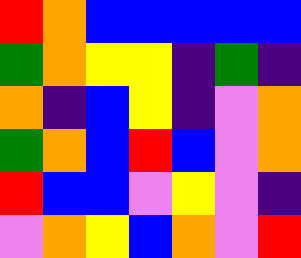[["red", "orange", "blue", "blue", "blue", "blue", "blue"], ["green", "orange", "yellow", "yellow", "indigo", "green", "indigo"], ["orange", "indigo", "blue", "yellow", "indigo", "violet", "orange"], ["green", "orange", "blue", "red", "blue", "violet", "orange"], ["red", "blue", "blue", "violet", "yellow", "violet", "indigo"], ["violet", "orange", "yellow", "blue", "orange", "violet", "red"]]